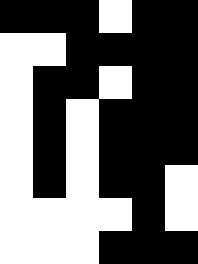[["black", "black", "black", "white", "black", "black"], ["white", "white", "black", "black", "black", "black"], ["white", "black", "black", "white", "black", "black"], ["white", "black", "white", "black", "black", "black"], ["white", "black", "white", "black", "black", "black"], ["white", "black", "white", "black", "black", "white"], ["white", "white", "white", "white", "black", "white"], ["white", "white", "white", "black", "black", "black"]]